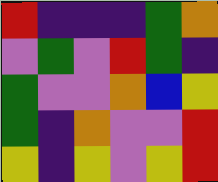[["red", "indigo", "indigo", "indigo", "green", "orange"], ["violet", "green", "violet", "red", "green", "indigo"], ["green", "violet", "violet", "orange", "blue", "yellow"], ["green", "indigo", "orange", "violet", "violet", "red"], ["yellow", "indigo", "yellow", "violet", "yellow", "red"]]